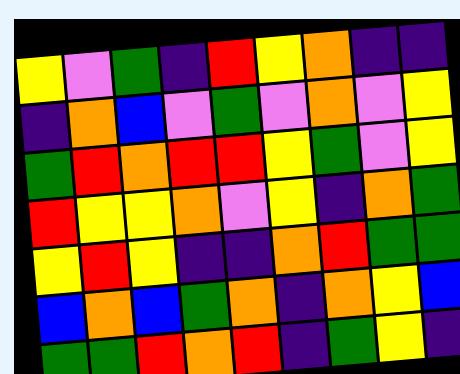[["yellow", "violet", "green", "indigo", "red", "yellow", "orange", "indigo", "indigo"], ["indigo", "orange", "blue", "violet", "green", "violet", "orange", "violet", "yellow"], ["green", "red", "orange", "red", "red", "yellow", "green", "violet", "yellow"], ["red", "yellow", "yellow", "orange", "violet", "yellow", "indigo", "orange", "green"], ["yellow", "red", "yellow", "indigo", "indigo", "orange", "red", "green", "green"], ["blue", "orange", "blue", "green", "orange", "indigo", "orange", "yellow", "blue"], ["green", "green", "red", "orange", "red", "indigo", "green", "yellow", "indigo"]]